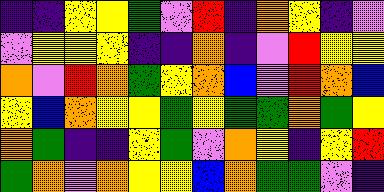[["indigo", "indigo", "yellow", "yellow", "green", "violet", "red", "indigo", "orange", "yellow", "indigo", "violet"], ["violet", "yellow", "yellow", "yellow", "indigo", "indigo", "orange", "indigo", "violet", "red", "yellow", "yellow"], ["orange", "violet", "red", "orange", "green", "yellow", "orange", "blue", "violet", "red", "orange", "blue"], ["yellow", "blue", "orange", "yellow", "yellow", "green", "yellow", "green", "green", "orange", "green", "yellow"], ["orange", "green", "indigo", "indigo", "yellow", "green", "violet", "orange", "yellow", "indigo", "yellow", "red"], ["green", "orange", "violet", "orange", "yellow", "yellow", "blue", "orange", "green", "green", "violet", "indigo"]]